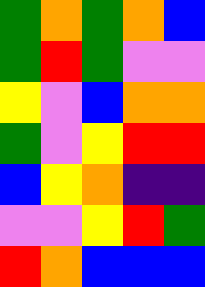[["green", "orange", "green", "orange", "blue"], ["green", "red", "green", "violet", "violet"], ["yellow", "violet", "blue", "orange", "orange"], ["green", "violet", "yellow", "red", "red"], ["blue", "yellow", "orange", "indigo", "indigo"], ["violet", "violet", "yellow", "red", "green"], ["red", "orange", "blue", "blue", "blue"]]